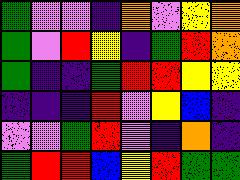[["green", "violet", "violet", "indigo", "orange", "violet", "yellow", "orange"], ["green", "violet", "red", "yellow", "indigo", "green", "red", "orange"], ["green", "indigo", "indigo", "green", "red", "red", "yellow", "yellow"], ["indigo", "indigo", "indigo", "red", "violet", "yellow", "blue", "indigo"], ["violet", "violet", "green", "red", "violet", "indigo", "orange", "indigo"], ["green", "red", "red", "blue", "yellow", "red", "green", "green"]]